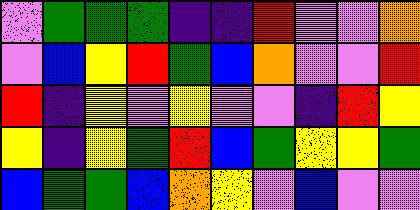[["violet", "green", "green", "green", "indigo", "indigo", "red", "violet", "violet", "orange"], ["violet", "blue", "yellow", "red", "green", "blue", "orange", "violet", "violet", "red"], ["red", "indigo", "yellow", "violet", "yellow", "violet", "violet", "indigo", "red", "yellow"], ["yellow", "indigo", "yellow", "green", "red", "blue", "green", "yellow", "yellow", "green"], ["blue", "green", "green", "blue", "orange", "yellow", "violet", "blue", "violet", "violet"]]